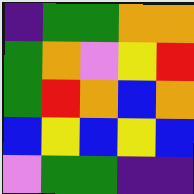[["indigo", "green", "green", "orange", "orange"], ["green", "orange", "violet", "yellow", "red"], ["green", "red", "orange", "blue", "orange"], ["blue", "yellow", "blue", "yellow", "blue"], ["violet", "green", "green", "indigo", "indigo"]]